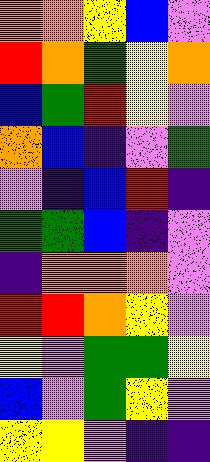[["orange", "orange", "yellow", "blue", "violet"], ["red", "orange", "green", "yellow", "orange"], ["blue", "green", "red", "yellow", "violet"], ["orange", "blue", "indigo", "violet", "green"], ["violet", "indigo", "blue", "red", "indigo"], ["green", "green", "blue", "indigo", "violet"], ["indigo", "orange", "orange", "orange", "violet"], ["red", "red", "orange", "yellow", "violet"], ["yellow", "violet", "green", "green", "yellow"], ["blue", "violet", "green", "yellow", "violet"], ["yellow", "yellow", "violet", "indigo", "indigo"]]